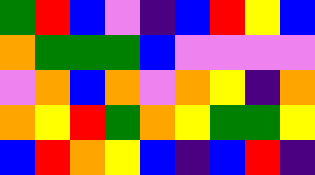[["green", "red", "blue", "violet", "indigo", "blue", "red", "yellow", "blue"], ["orange", "green", "green", "green", "blue", "violet", "violet", "violet", "violet"], ["violet", "orange", "blue", "orange", "violet", "orange", "yellow", "indigo", "orange"], ["orange", "yellow", "red", "green", "orange", "yellow", "green", "green", "yellow"], ["blue", "red", "orange", "yellow", "blue", "indigo", "blue", "red", "indigo"]]